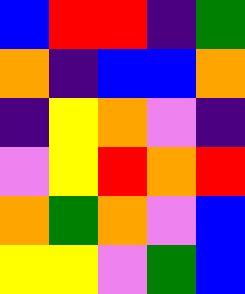[["blue", "red", "red", "indigo", "green"], ["orange", "indigo", "blue", "blue", "orange"], ["indigo", "yellow", "orange", "violet", "indigo"], ["violet", "yellow", "red", "orange", "red"], ["orange", "green", "orange", "violet", "blue"], ["yellow", "yellow", "violet", "green", "blue"]]